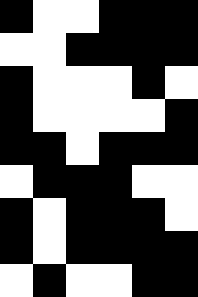[["black", "white", "white", "black", "black", "black"], ["white", "white", "black", "black", "black", "black"], ["black", "white", "white", "white", "black", "white"], ["black", "white", "white", "white", "white", "black"], ["black", "black", "white", "black", "black", "black"], ["white", "black", "black", "black", "white", "white"], ["black", "white", "black", "black", "black", "white"], ["black", "white", "black", "black", "black", "black"], ["white", "black", "white", "white", "black", "black"]]